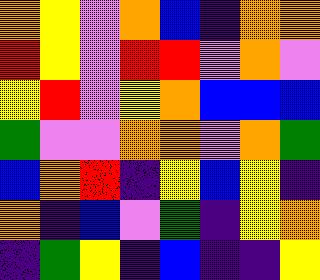[["orange", "yellow", "violet", "orange", "blue", "indigo", "orange", "orange"], ["red", "yellow", "violet", "red", "red", "violet", "orange", "violet"], ["yellow", "red", "violet", "yellow", "orange", "blue", "blue", "blue"], ["green", "violet", "violet", "orange", "orange", "violet", "orange", "green"], ["blue", "orange", "red", "indigo", "yellow", "blue", "yellow", "indigo"], ["orange", "indigo", "blue", "violet", "green", "indigo", "yellow", "orange"], ["indigo", "green", "yellow", "indigo", "blue", "indigo", "indigo", "yellow"]]